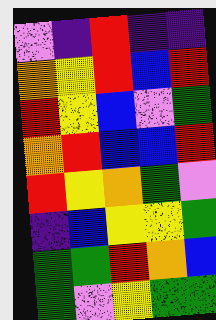[["violet", "indigo", "red", "indigo", "indigo"], ["orange", "yellow", "red", "blue", "red"], ["red", "yellow", "blue", "violet", "green"], ["orange", "red", "blue", "blue", "red"], ["red", "yellow", "orange", "green", "violet"], ["indigo", "blue", "yellow", "yellow", "green"], ["green", "green", "red", "orange", "blue"], ["green", "violet", "yellow", "green", "green"]]